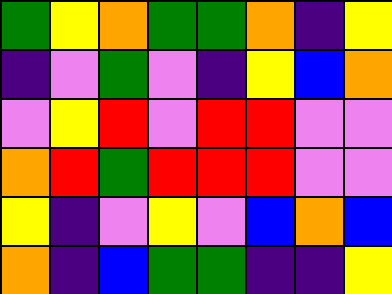[["green", "yellow", "orange", "green", "green", "orange", "indigo", "yellow"], ["indigo", "violet", "green", "violet", "indigo", "yellow", "blue", "orange"], ["violet", "yellow", "red", "violet", "red", "red", "violet", "violet"], ["orange", "red", "green", "red", "red", "red", "violet", "violet"], ["yellow", "indigo", "violet", "yellow", "violet", "blue", "orange", "blue"], ["orange", "indigo", "blue", "green", "green", "indigo", "indigo", "yellow"]]